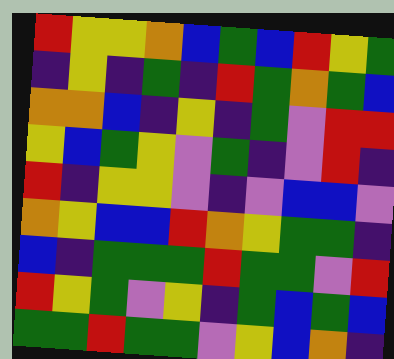[["red", "yellow", "yellow", "orange", "blue", "green", "blue", "red", "yellow", "green"], ["indigo", "yellow", "indigo", "green", "indigo", "red", "green", "orange", "green", "blue"], ["orange", "orange", "blue", "indigo", "yellow", "indigo", "green", "violet", "red", "red"], ["yellow", "blue", "green", "yellow", "violet", "green", "indigo", "violet", "red", "indigo"], ["red", "indigo", "yellow", "yellow", "violet", "indigo", "violet", "blue", "blue", "violet"], ["orange", "yellow", "blue", "blue", "red", "orange", "yellow", "green", "green", "indigo"], ["blue", "indigo", "green", "green", "green", "red", "green", "green", "violet", "red"], ["red", "yellow", "green", "violet", "yellow", "indigo", "green", "blue", "green", "blue"], ["green", "green", "red", "green", "green", "violet", "yellow", "blue", "orange", "indigo"]]